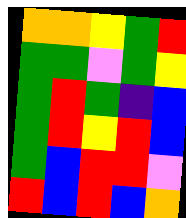[["orange", "orange", "yellow", "green", "red"], ["green", "green", "violet", "green", "yellow"], ["green", "red", "green", "indigo", "blue"], ["green", "red", "yellow", "red", "blue"], ["green", "blue", "red", "red", "violet"], ["red", "blue", "red", "blue", "orange"]]